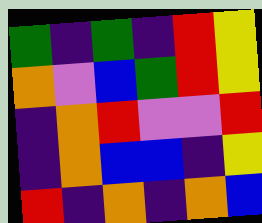[["green", "indigo", "green", "indigo", "red", "yellow"], ["orange", "violet", "blue", "green", "red", "yellow"], ["indigo", "orange", "red", "violet", "violet", "red"], ["indigo", "orange", "blue", "blue", "indigo", "yellow"], ["red", "indigo", "orange", "indigo", "orange", "blue"]]